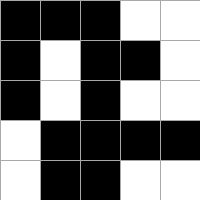[["black", "black", "black", "white", "white"], ["black", "white", "black", "black", "white"], ["black", "white", "black", "white", "white"], ["white", "black", "black", "black", "black"], ["white", "black", "black", "white", "white"]]